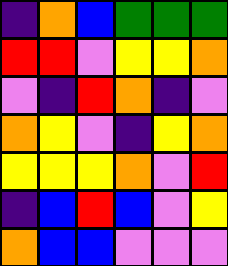[["indigo", "orange", "blue", "green", "green", "green"], ["red", "red", "violet", "yellow", "yellow", "orange"], ["violet", "indigo", "red", "orange", "indigo", "violet"], ["orange", "yellow", "violet", "indigo", "yellow", "orange"], ["yellow", "yellow", "yellow", "orange", "violet", "red"], ["indigo", "blue", "red", "blue", "violet", "yellow"], ["orange", "blue", "blue", "violet", "violet", "violet"]]